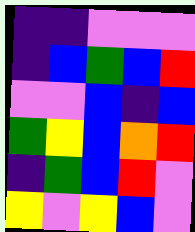[["indigo", "indigo", "violet", "violet", "violet"], ["indigo", "blue", "green", "blue", "red"], ["violet", "violet", "blue", "indigo", "blue"], ["green", "yellow", "blue", "orange", "red"], ["indigo", "green", "blue", "red", "violet"], ["yellow", "violet", "yellow", "blue", "violet"]]